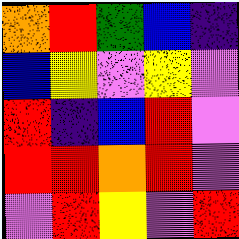[["orange", "red", "green", "blue", "indigo"], ["blue", "yellow", "violet", "yellow", "violet"], ["red", "indigo", "blue", "red", "violet"], ["red", "red", "orange", "red", "violet"], ["violet", "red", "yellow", "violet", "red"]]